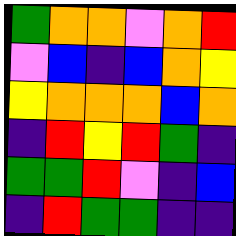[["green", "orange", "orange", "violet", "orange", "red"], ["violet", "blue", "indigo", "blue", "orange", "yellow"], ["yellow", "orange", "orange", "orange", "blue", "orange"], ["indigo", "red", "yellow", "red", "green", "indigo"], ["green", "green", "red", "violet", "indigo", "blue"], ["indigo", "red", "green", "green", "indigo", "indigo"]]